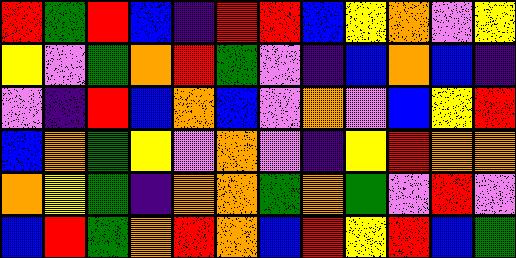[["red", "green", "red", "blue", "indigo", "red", "red", "blue", "yellow", "orange", "violet", "yellow"], ["yellow", "violet", "green", "orange", "red", "green", "violet", "indigo", "blue", "orange", "blue", "indigo"], ["violet", "indigo", "red", "blue", "orange", "blue", "violet", "orange", "violet", "blue", "yellow", "red"], ["blue", "orange", "green", "yellow", "violet", "orange", "violet", "indigo", "yellow", "red", "orange", "orange"], ["orange", "yellow", "green", "indigo", "orange", "orange", "green", "orange", "green", "violet", "red", "violet"], ["blue", "red", "green", "orange", "red", "orange", "blue", "red", "yellow", "red", "blue", "green"]]